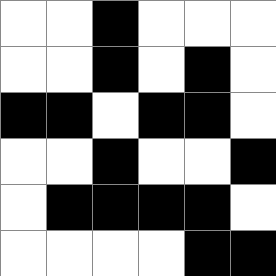[["white", "white", "black", "white", "white", "white"], ["white", "white", "black", "white", "black", "white"], ["black", "black", "white", "black", "black", "white"], ["white", "white", "black", "white", "white", "black"], ["white", "black", "black", "black", "black", "white"], ["white", "white", "white", "white", "black", "black"]]